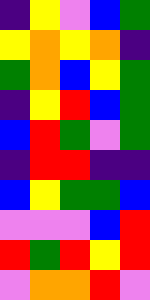[["indigo", "yellow", "violet", "blue", "green"], ["yellow", "orange", "yellow", "orange", "indigo"], ["green", "orange", "blue", "yellow", "green"], ["indigo", "yellow", "red", "blue", "green"], ["blue", "red", "green", "violet", "green"], ["indigo", "red", "red", "indigo", "indigo"], ["blue", "yellow", "green", "green", "blue"], ["violet", "violet", "violet", "blue", "red"], ["red", "green", "red", "yellow", "red"], ["violet", "orange", "orange", "red", "violet"]]